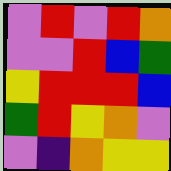[["violet", "red", "violet", "red", "orange"], ["violet", "violet", "red", "blue", "green"], ["yellow", "red", "red", "red", "blue"], ["green", "red", "yellow", "orange", "violet"], ["violet", "indigo", "orange", "yellow", "yellow"]]